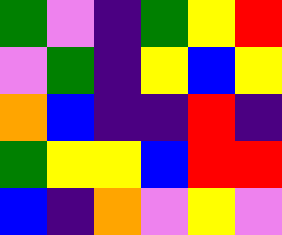[["green", "violet", "indigo", "green", "yellow", "red"], ["violet", "green", "indigo", "yellow", "blue", "yellow"], ["orange", "blue", "indigo", "indigo", "red", "indigo"], ["green", "yellow", "yellow", "blue", "red", "red"], ["blue", "indigo", "orange", "violet", "yellow", "violet"]]